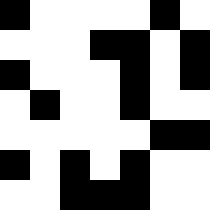[["black", "white", "white", "white", "white", "black", "white"], ["white", "white", "white", "black", "black", "white", "black"], ["black", "white", "white", "white", "black", "white", "black"], ["white", "black", "white", "white", "black", "white", "white"], ["white", "white", "white", "white", "white", "black", "black"], ["black", "white", "black", "white", "black", "white", "white"], ["white", "white", "black", "black", "black", "white", "white"]]